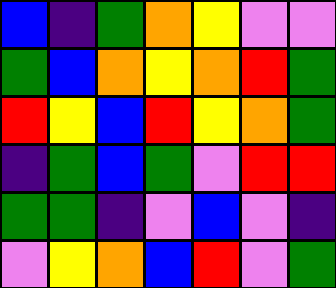[["blue", "indigo", "green", "orange", "yellow", "violet", "violet"], ["green", "blue", "orange", "yellow", "orange", "red", "green"], ["red", "yellow", "blue", "red", "yellow", "orange", "green"], ["indigo", "green", "blue", "green", "violet", "red", "red"], ["green", "green", "indigo", "violet", "blue", "violet", "indigo"], ["violet", "yellow", "orange", "blue", "red", "violet", "green"]]